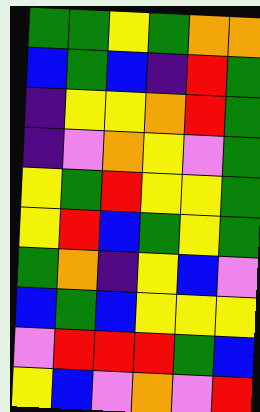[["green", "green", "yellow", "green", "orange", "orange"], ["blue", "green", "blue", "indigo", "red", "green"], ["indigo", "yellow", "yellow", "orange", "red", "green"], ["indigo", "violet", "orange", "yellow", "violet", "green"], ["yellow", "green", "red", "yellow", "yellow", "green"], ["yellow", "red", "blue", "green", "yellow", "green"], ["green", "orange", "indigo", "yellow", "blue", "violet"], ["blue", "green", "blue", "yellow", "yellow", "yellow"], ["violet", "red", "red", "red", "green", "blue"], ["yellow", "blue", "violet", "orange", "violet", "red"]]